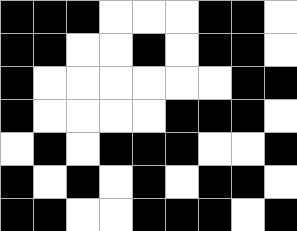[["black", "black", "black", "white", "white", "white", "black", "black", "white"], ["black", "black", "white", "white", "black", "white", "black", "black", "white"], ["black", "white", "white", "white", "white", "white", "white", "black", "black"], ["black", "white", "white", "white", "white", "black", "black", "black", "white"], ["white", "black", "white", "black", "black", "black", "white", "white", "black"], ["black", "white", "black", "white", "black", "white", "black", "black", "white"], ["black", "black", "white", "white", "black", "black", "black", "white", "black"]]